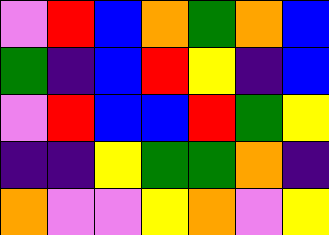[["violet", "red", "blue", "orange", "green", "orange", "blue"], ["green", "indigo", "blue", "red", "yellow", "indigo", "blue"], ["violet", "red", "blue", "blue", "red", "green", "yellow"], ["indigo", "indigo", "yellow", "green", "green", "orange", "indigo"], ["orange", "violet", "violet", "yellow", "orange", "violet", "yellow"]]